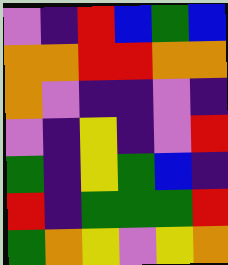[["violet", "indigo", "red", "blue", "green", "blue"], ["orange", "orange", "red", "red", "orange", "orange"], ["orange", "violet", "indigo", "indigo", "violet", "indigo"], ["violet", "indigo", "yellow", "indigo", "violet", "red"], ["green", "indigo", "yellow", "green", "blue", "indigo"], ["red", "indigo", "green", "green", "green", "red"], ["green", "orange", "yellow", "violet", "yellow", "orange"]]